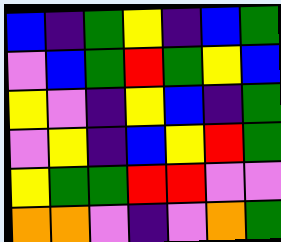[["blue", "indigo", "green", "yellow", "indigo", "blue", "green"], ["violet", "blue", "green", "red", "green", "yellow", "blue"], ["yellow", "violet", "indigo", "yellow", "blue", "indigo", "green"], ["violet", "yellow", "indigo", "blue", "yellow", "red", "green"], ["yellow", "green", "green", "red", "red", "violet", "violet"], ["orange", "orange", "violet", "indigo", "violet", "orange", "green"]]